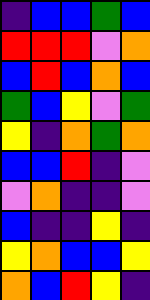[["indigo", "blue", "blue", "green", "blue"], ["red", "red", "red", "violet", "orange"], ["blue", "red", "blue", "orange", "blue"], ["green", "blue", "yellow", "violet", "green"], ["yellow", "indigo", "orange", "green", "orange"], ["blue", "blue", "red", "indigo", "violet"], ["violet", "orange", "indigo", "indigo", "violet"], ["blue", "indigo", "indigo", "yellow", "indigo"], ["yellow", "orange", "blue", "blue", "yellow"], ["orange", "blue", "red", "yellow", "indigo"]]